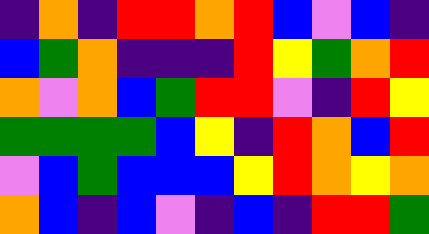[["indigo", "orange", "indigo", "red", "red", "orange", "red", "blue", "violet", "blue", "indigo"], ["blue", "green", "orange", "indigo", "indigo", "indigo", "red", "yellow", "green", "orange", "red"], ["orange", "violet", "orange", "blue", "green", "red", "red", "violet", "indigo", "red", "yellow"], ["green", "green", "green", "green", "blue", "yellow", "indigo", "red", "orange", "blue", "red"], ["violet", "blue", "green", "blue", "blue", "blue", "yellow", "red", "orange", "yellow", "orange"], ["orange", "blue", "indigo", "blue", "violet", "indigo", "blue", "indigo", "red", "red", "green"]]